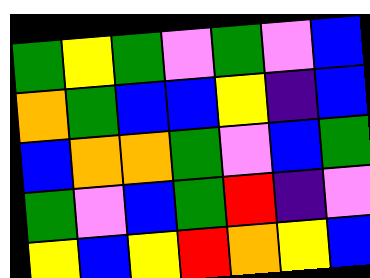[["green", "yellow", "green", "violet", "green", "violet", "blue"], ["orange", "green", "blue", "blue", "yellow", "indigo", "blue"], ["blue", "orange", "orange", "green", "violet", "blue", "green"], ["green", "violet", "blue", "green", "red", "indigo", "violet"], ["yellow", "blue", "yellow", "red", "orange", "yellow", "blue"]]